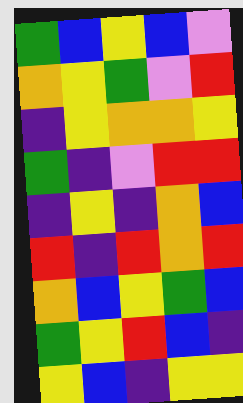[["green", "blue", "yellow", "blue", "violet"], ["orange", "yellow", "green", "violet", "red"], ["indigo", "yellow", "orange", "orange", "yellow"], ["green", "indigo", "violet", "red", "red"], ["indigo", "yellow", "indigo", "orange", "blue"], ["red", "indigo", "red", "orange", "red"], ["orange", "blue", "yellow", "green", "blue"], ["green", "yellow", "red", "blue", "indigo"], ["yellow", "blue", "indigo", "yellow", "yellow"]]